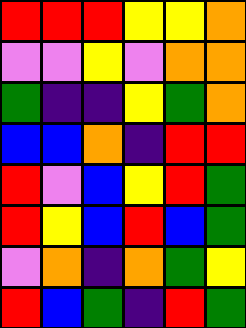[["red", "red", "red", "yellow", "yellow", "orange"], ["violet", "violet", "yellow", "violet", "orange", "orange"], ["green", "indigo", "indigo", "yellow", "green", "orange"], ["blue", "blue", "orange", "indigo", "red", "red"], ["red", "violet", "blue", "yellow", "red", "green"], ["red", "yellow", "blue", "red", "blue", "green"], ["violet", "orange", "indigo", "orange", "green", "yellow"], ["red", "blue", "green", "indigo", "red", "green"]]